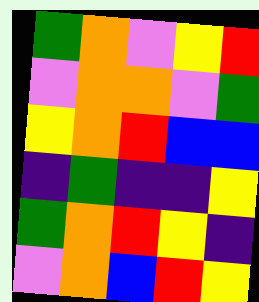[["green", "orange", "violet", "yellow", "red"], ["violet", "orange", "orange", "violet", "green"], ["yellow", "orange", "red", "blue", "blue"], ["indigo", "green", "indigo", "indigo", "yellow"], ["green", "orange", "red", "yellow", "indigo"], ["violet", "orange", "blue", "red", "yellow"]]